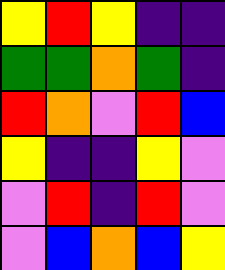[["yellow", "red", "yellow", "indigo", "indigo"], ["green", "green", "orange", "green", "indigo"], ["red", "orange", "violet", "red", "blue"], ["yellow", "indigo", "indigo", "yellow", "violet"], ["violet", "red", "indigo", "red", "violet"], ["violet", "blue", "orange", "blue", "yellow"]]